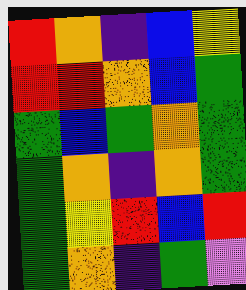[["red", "orange", "indigo", "blue", "yellow"], ["red", "red", "orange", "blue", "green"], ["green", "blue", "green", "orange", "green"], ["green", "orange", "indigo", "orange", "green"], ["green", "yellow", "red", "blue", "red"], ["green", "orange", "indigo", "green", "violet"]]